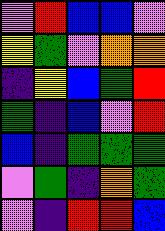[["violet", "red", "blue", "blue", "violet"], ["yellow", "green", "violet", "orange", "orange"], ["indigo", "yellow", "blue", "green", "red"], ["green", "indigo", "blue", "violet", "red"], ["blue", "indigo", "green", "green", "green"], ["violet", "green", "indigo", "orange", "green"], ["violet", "indigo", "red", "red", "blue"]]